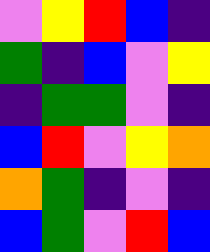[["violet", "yellow", "red", "blue", "indigo"], ["green", "indigo", "blue", "violet", "yellow"], ["indigo", "green", "green", "violet", "indigo"], ["blue", "red", "violet", "yellow", "orange"], ["orange", "green", "indigo", "violet", "indigo"], ["blue", "green", "violet", "red", "blue"]]